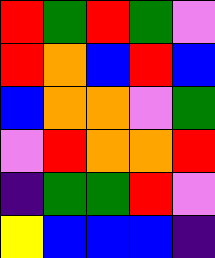[["red", "green", "red", "green", "violet"], ["red", "orange", "blue", "red", "blue"], ["blue", "orange", "orange", "violet", "green"], ["violet", "red", "orange", "orange", "red"], ["indigo", "green", "green", "red", "violet"], ["yellow", "blue", "blue", "blue", "indigo"]]